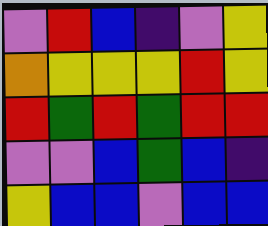[["violet", "red", "blue", "indigo", "violet", "yellow"], ["orange", "yellow", "yellow", "yellow", "red", "yellow"], ["red", "green", "red", "green", "red", "red"], ["violet", "violet", "blue", "green", "blue", "indigo"], ["yellow", "blue", "blue", "violet", "blue", "blue"]]